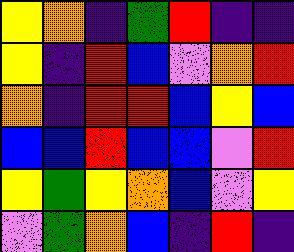[["yellow", "orange", "indigo", "green", "red", "indigo", "indigo"], ["yellow", "indigo", "red", "blue", "violet", "orange", "red"], ["orange", "indigo", "red", "red", "blue", "yellow", "blue"], ["blue", "blue", "red", "blue", "blue", "violet", "red"], ["yellow", "green", "yellow", "orange", "blue", "violet", "yellow"], ["violet", "green", "orange", "blue", "indigo", "red", "indigo"]]